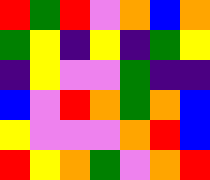[["red", "green", "red", "violet", "orange", "blue", "orange"], ["green", "yellow", "indigo", "yellow", "indigo", "green", "yellow"], ["indigo", "yellow", "violet", "violet", "green", "indigo", "indigo"], ["blue", "violet", "red", "orange", "green", "orange", "blue"], ["yellow", "violet", "violet", "violet", "orange", "red", "blue"], ["red", "yellow", "orange", "green", "violet", "orange", "red"]]